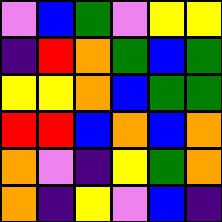[["violet", "blue", "green", "violet", "yellow", "yellow"], ["indigo", "red", "orange", "green", "blue", "green"], ["yellow", "yellow", "orange", "blue", "green", "green"], ["red", "red", "blue", "orange", "blue", "orange"], ["orange", "violet", "indigo", "yellow", "green", "orange"], ["orange", "indigo", "yellow", "violet", "blue", "indigo"]]